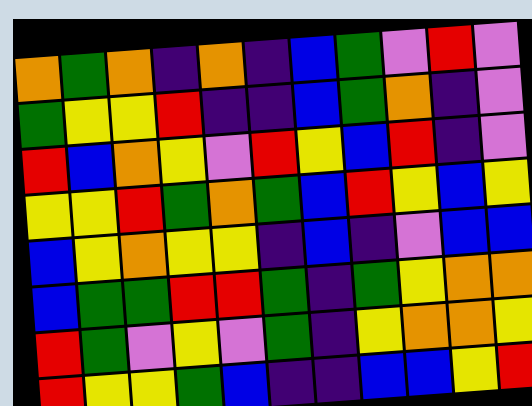[["orange", "green", "orange", "indigo", "orange", "indigo", "blue", "green", "violet", "red", "violet"], ["green", "yellow", "yellow", "red", "indigo", "indigo", "blue", "green", "orange", "indigo", "violet"], ["red", "blue", "orange", "yellow", "violet", "red", "yellow", "blue", "red", "indigo", "violet"], ["yellow", "yellow", "red", "green", "orange", "green", "blue", "red", "yellow", "blue", "yellow"], ["blue", "yellow", "orange", "yellow", "yellow", "indigo", "blue", "indigo", "violet", "blue", "blue"], ["blue", "green", "green", "red", "red", "green", "indigo", "green", "yellow", "orange", "orange"], ["red", "green", "violet", "yellow", "violet", "green", "indigo", "yellow", "orange", "orange", "yellow"], ["red", "yellow", "yellow", "green", "blue", "indigo", "indigo", "blue", "blue", "yellow", "red"]]